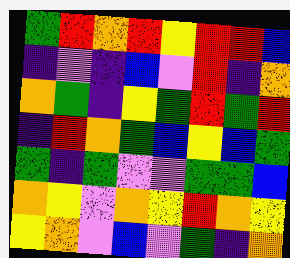[["green", "red", "orange", "red", "yellow", "red", "red", "blue"], ["indigo", "violet", "indigo", "blue", "violet", "red", "indigo", "orange"], ["orange", "green", "indigo", "yellow", "green", "red", "green", "red"], ["indigo", "red", "orange", "green", "blue", "yellow", "blue", "green"], ["green", "indigo", "green", "violet", "violet", "green", "green", "blue"], ["orange", "yellow", "violet", "orange", "yellow", "red", "orange", "yellow"], ["yellow", "orange", "violet", "blue", "violet", "green", "indigo", "orange"]]